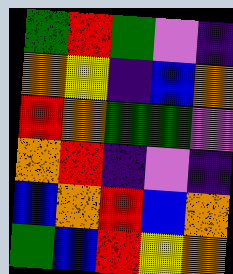[["green", "red", "green", "violet", "indigo"], ["orange", "yellow", "indigo", "blue", "orange"], ["red", "orange", "green", "green", "violet"], ["orange", "red", "indigo", "violet", "indigo"], ["blue", "orange", "red", "blue", "orange"], ["green", "blue", "red", "yellow", "orange"]]